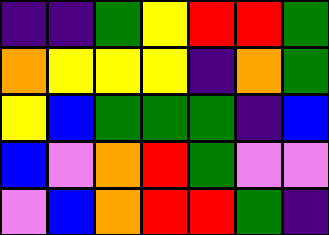[["indigo", "indigo", "green", "yellow", "red", "red", "green"], ["orange", "yellow", "yellow", "yellow", "indigo", "orange", "green"], ["yellow", "blue", "green", "green", "green", "indigo", "blue"], ["blue", "violet", "orange", "red", "green", "violet", "violet"], ["violet", "blue", "orange", "red", "red", "green", "indigo"]]